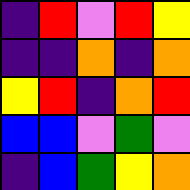[["indigo", "red", "violet", "red", "yellow"], ["indigo", "indigo", "orange", "indigo", "orange"], ["yellow", "red", "indigo", "orange", "red"], ["blue", "blue", "violet", "green", "violet"], ["indigo", "blue", "green", "yellow", "orange"]]